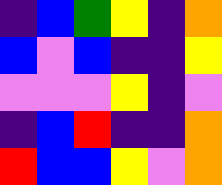[["indigo", "blue", "green", "yellow", "indigo", "orange"], ["blue", "violet", "blue", "indigo", "indigo", "yellow"], ["violet", "violet", "violet", "yellow", "indigo", "violet"], ["indigo", "blue", "red", "indigo", "indigo", "orange"], ["red", "blue", "blue", "yellow", "violet", "orange"]]